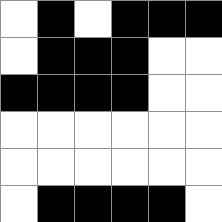[["white", "black", "white", "black", "black", "black"], ["white", "black", "black", "black", "white", "white"], ["black", "black", "black", "black", "white", "white"], ["white", "white", "white", "white", "white", "white"], ["white", "white", "white", "white", "white", "white"], ["white", "black", "black", "black", "black", "white"]]